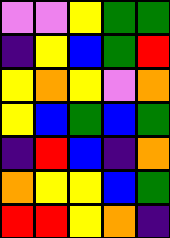[["violet", "violet", "yellow", "green", "green"], ["indigo", "yellow", "blue", "green", "red"], ["yellow", "orange", "yellow", "violet", "orange"], ["yellow", "blue", "green", "blue", "green"], ["indigo", "red", "blue", "indigo", "orange"], ["orange", "yellow", "yellow", "blue", "green"], ["red", "red", "yellow", "orange", "indigo"]]